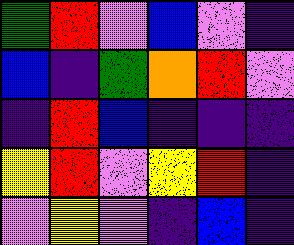[["green", "red", "violet", "blue", "violet", "indigo"], ["blue", "indigo", "green", "orange", "red", "violet"], ["indigo", "red", "blue", "indigo", "indigo", "indigo"], ["yellow", "red", "violet", "yellow", "red", "indigo"], ["violet", "yellow", "violet", "indigo", "blue", "indigo"]]